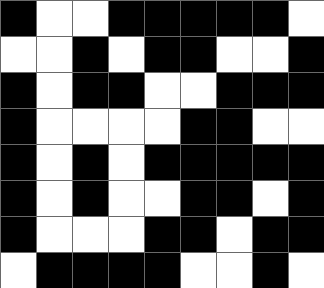[["black", "white", "white", "black", "black", "black", "black", "black", "white"], ["white", "white", "black", "white", "black", "black", "white", "white", "black"], ["black", "white", "black", "black", "white", "white", "black", "black", "black"], ["black", "white", "white", "white", "white", "black", "black", "white", "white"], ["black", "white", "black", "white", "black", "black", "black", "black", "black"], ["black", "white", "black", "white", "white", "black", "black", "white", "black"], ["black", "white", "white", "white", "black", "black", "white", "black", "black"], ["white", "black", "black", "black", "black", "white", "white", "black", "white"]]